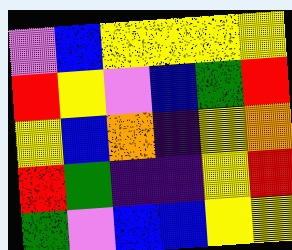[["violet", "blue", "yellow", "yellow", "yellow", "yellow"], ["red", "yellow", "violet", "blue", "green", "red"], ["yellow", "blue", "orange", "indigo", "yellow", "orange"], ["red", "green", "indigo", "indigo", "yellow", "red"], ["green", "violet", "blue", "blue", "yellow", "yellow"]]